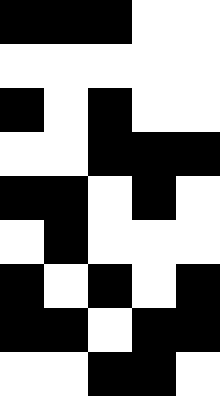[["black", "black", "black", "white", "white"], ["white", "white", "white", "white", "white"], ["black", "white", "black", "white", "white"], ["white", "white", "black", "black", "black"], ["black", "black", "white", "black", "white"], ["white", "black", "white", "white", "white"], ["black", "white", "black", "white", "black"], ["black", "black", "white", "black", "black"], ["white", "white", "black", "black", "white"]]